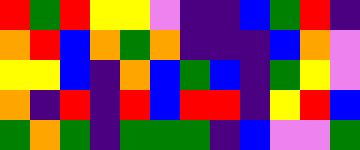[["red", "green", "red", "yellow", "yellow", "violet", "indigo", "indigo", "blue", "green", "red", "indigo"], ["orange", "red", "blue", "orange", "green", "orange", "indigo", "indigo", "indigo", "blue", "orange", "violet"], ["yellow", "yellow", "blue", "indigo", "orange", "blue", "green", "blue", "indigo", "green", "yellow", "violet"], ["orange", "indigo", "red", "indigo", "red", "blue", "red", "red", "indigo", "yellow", "red", "blue"], ["green", "orange", "green", "indigo", "green", "green", "green", "indigo", "blue", "violet", "violet", "green"]]